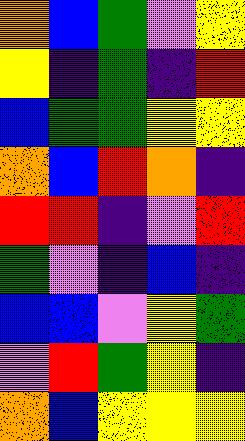[["orange", "blue", "green", "violet", "yellow"], ["yellow", "indigo", "green", "indigo", "red"], ["blue", "green", "green", "yellow", "yellow"], ["orange", "blue", "red", "orange", "indigo"], ["red", "red", "indigo", "violet", "red"], ["green", "violet", "indigo", "blue", "indigo"], ["blue", "blue", "violet", "yellow", "green"], ["violet", "red", "green", "yellow", "indigo"], ["orange", "blue", "yellow", "yellow", "yellow"]]